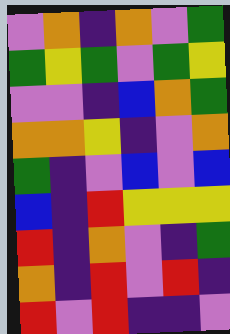[["violet", "orange", "indigo", "orange", "violet", "green"], ["green", "yellow", "green", "violet", "green", "yellow"], ["violet", "violet", "indigo", "blue", "orange", "green"], ["orange", "orange", "yellow", "indigo", "violet", "orange"], ["green", "indigo", "violet", "blue", "violet", "blue"], ["blue", "indigo", "red", "yellow", "yellow", "yellow"], ["red", "indigo", "orange", "violet", "indigo", "green"], ["orange", "indigo", "red", "violet", "red", "indigo"], ["red", "violet", "red", "indigo", "indigo", "violet"]]